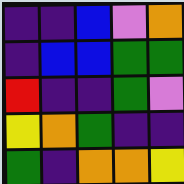[["indigo", "indigo", "blue", "violet", "orange"], ["indigo", "blue", "blue", "green", "green"], ["red", "indigo", "indigo", "green", "violet"], ["yellow", "orange", "green", "indigo", "indigo"], ["green", "indigo", "orange", "orange", "yellow"]]